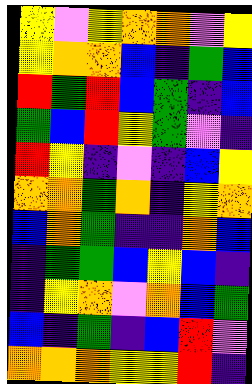[["yellow", "violet", "yellow", "orange", "orange", "violet", "yellow"], ["yellow", "orange", "orange", "blue", "indigo", "green", "blue"], ["red", "green", "red", "blue", "green", "indigo", "blue"], ["green", "blue", "red", "yellow", "green", "violet", "indigo"], ["red", "yellow", "indigo", "violet", "indigo", "blue", "yellow"], ["orange", "orange", "green", "orange", "indigo", "yellow", "orange"], ["blue", "orange", "green", "indigo", "indigo", "orange", "blue"], ["indigo", "green", "green", "blue", "yellow", "blue", "indigo"], ["indigo", "yellow", "orange", "violet", "orange", "blue", "green"], ["blue", "indigo", "green", "indigo", "blue", "red", "violet"], ["orange", "orange", "orange", "yellow", "yellow", "red", "indigo"]]